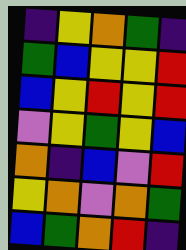[["indigo", "yellow", "orange", "green", "indigo"], ["green", "blue", "yellow", "yellow", "red"], ["blue", "yellow", "red", "yellow", "red"], ["violet", "yellow", "green", "yellow", "blue"], ["orange", "indigo", "blue", "violet", "red"], ["yellow", "orange", "violet", "orange", "green"], ["blue", "green", "orange", "red", "indigo"]]